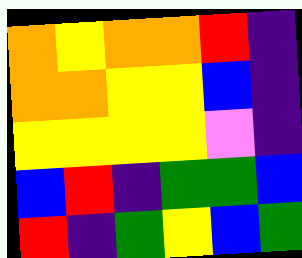[["orange", "yellow", "orange", "orange", "red", "indigo"], ["orange", "orange", "yellow", "yellow", "blue", "indigo"], ["yellow", "yellow", "yellow", "yellow", "violet", "indigo"], ["blue", "red", "indigo", "green", "green", "blue"], ["red", "indigo", "green", "yellow", "blue", "green"]]